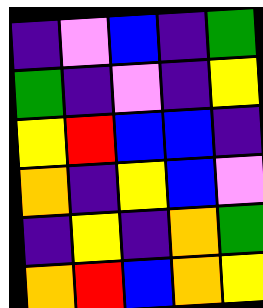[["indigo", "violet", "blue", "indigo", "green"], ["green", "indigo", "violet", "indigo", "yellow"], ["yellow", "red", "blue", "blue", "indigo"], ["orange", "indigo", "yellow", "blue", "violet"], ["indigo", "yellow", "indigo", "orange", "green"], ["orange", "red", "blue", "orange", "yellow"]]